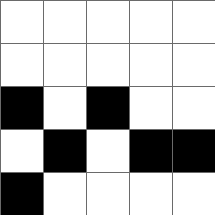[["white", "white", "white", "white", "white"], ["white", "white", "white", "white", "white"], ["black", "white", "black", "white", "white"], ["white", "black", "white", "black", "black"], ["black", "white", "white", "white", "white"]]